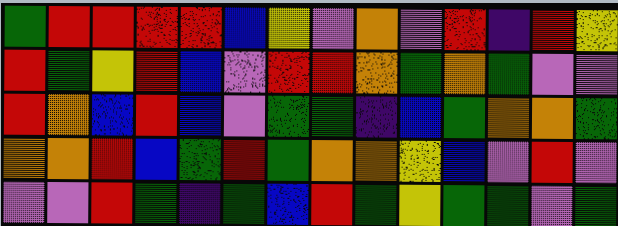[["green", "red", "red", "red", "red", "blue", "yellow", "violet", "orange", "violet", "red", "indigo", "red", "yellow"], ["red", "green", "yellow", "red", "blue", "violet", "red", "red", "orange", "green", "orange", "green", "violet", "violet"], ["red", "orange", "blue", "red", "blue", "violet", "green", "green", "indigo", "blue", "green", "orange", "orange", "green"], ["orange", "orange", "red", "blue", "green", "red", "green", "orange", "orange", "yellow", "blue", "violet", "red", "violet"], ["violet", "violet", "red", "green", "indigo", "green", "blue", "red", "green", "yellow", "green", "green", "violet", "green"]]